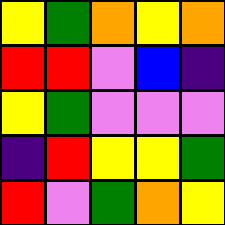[["yellow", "green", "orange", "yellow", "orange"], ["red", "red", "violet", "blue", "indigo"], ["yellow", "green", "violet", "violet", "violet"], ["indigo", "red", "yellow", "yellow", "green"], ["red", "violet", "green", "orange", "yellow"]]